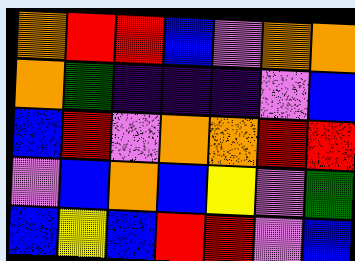[["orange", "red", "red", "blue", "violet", "orange", "orange"], ["orange", "green", "indigo", "indigo", "indigo", "violet", "blue"], ["blue", "red", "violet", "orange", "orange", "red", "red"], ["violet", "blue", "orange", "blue", "yellow", "violet", "green"], ["blue", "yellow", "blue", "red", "red", "violet", "blue"]]